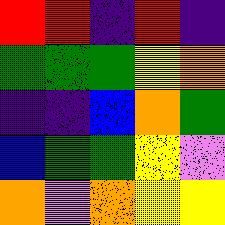[["red", "red", "indigo", "red", "indigo"], ["green", "green", "green", "yellow", "orange"], ["indigo", "indigo", "blue", "orange", "green"], ["blue", "green", "green", "yellow", "violet"], ["orange", "violet", "orange", "yellow", "yellow"]]